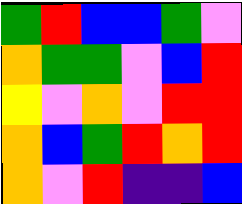[["green", "red", "blue", "blue", "green", "violet"], ["orange", "green", "green", "violet", "blue", "red"], ["yellow", "violet", "orange", "violet", "red", "red"], ["orange", "blue", "green", "red", "orange", "red"], ["orange", "violet", "red", "indigo", "indigo", "blue"]]